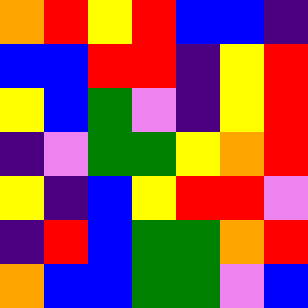[["orange", "red", "yellow", "red", "blue", "blue", "indigo"], ["blue", "blue", "red", "red", "indigo", "yellow", "red"], ["yellow", "blue", "green", "violet", "indigo", "yellow", "red"], ["indigo", "violet", "green", "green", "yellow", "orange", "red"], ["yellow", "indigo", "blue", "yellow", "red", "red", "violet"], ["indigo", "red", "blue", "green", "green", "orange", "red"], ["orange", "blue", "blue", "green", "green", "violet", "blue"]]